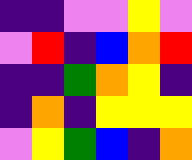[["indigo", "indigo", "violet", "violet", "yellow", "violet"], ["violet", "red", "indigo", "blue", "orange", "red"], ["indigo", "indigo", "green", "orange", "yellow", "indigo"], ["indigo", "orange", "indigo", "yellow", "yellow", "yellow"], ["violet", "yellow", "green", "blue", "indigo", "orange"]]